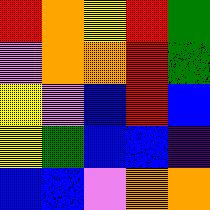[["red", "orange", "yellow", "red", "green"], ["violet", "orange", "orange", "red", "green"], ["yellow", "violet", "blue", "red", "blue"], ["yellow", "green", "blue", "blue", "indigo"], ["blue", "blue", "violet", "orange", "orange"]]